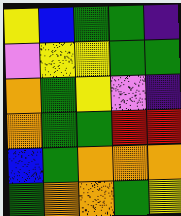[["yellow", "blue", "green", "green", "indigo"], ["violet", "yellow", "yellow", "green", "green"], ["orange", "green", "yellow", "violet", "indigo"], ["orange", "green", "green", "red", "red"], ["blue", "green", "orange", "orange", "orange"], ["green", "orange", "orange", "green", "yellow"]]